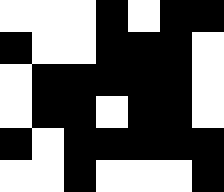[["white", "white", "white", "black", "white", "black", "black"], ["black", "white", "white", "black", "black", "black", "white"], ["white", "black", "black", "black", "black", "black", "white"], ["white", "black", "black", "white", "black", "black", "white"], ["black", "white", "black", "black", "black", "black", "black"], ["white", "white", "black", "white", "white", "white", "black"]]